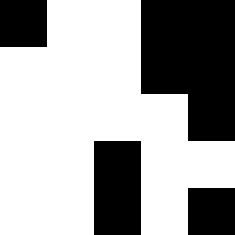[["black", "white", "white", "black", "black"], ["white", "white", "white", "black", "black"], ["white", "white", "white", "white", "black"], ["white", "white", "black", "white", "white"], ["white", "white", "black", "white", "black"]]